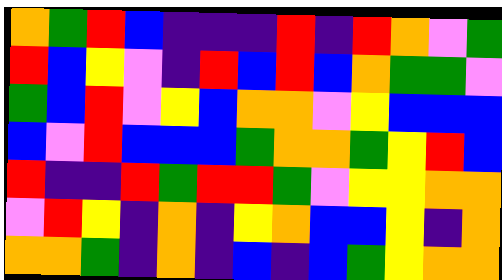[["orange", "green", "red", "blue", "indigo", "indigo", "indigo", "red", "indigo", "red", "orange", "violet", "green"], ["red", "blue", "yellow", "violet", "indigo", "red", "blue", "red", "blue", "orange", "green", "green", "violet"], ["green", "blue", "red", "violet", "yellow", "blue", "orange", "orange", "violet", "yellow", "blue", "blue", "blue"], ["blue", "violet", "red", "blue", "blue", "blue", "green", "orange", "orange", "green", "yellow", "red", "blue"], ["red", "indigo", "indigo", "red", "green", "red", "red", "green", "violet", "yellow", "yellow", "orange", "orange"], ["violet", "red", "yellow", "indigo", "orange", "indigo", "yellow", "orange", "blue", "blue", "yellow", "indigo", "orange"], ["orange", "orange", "green", "indigo", "orange", "indigo", "blue", "indigo", "blue", "green", "yellow", "orange", "orange"]]